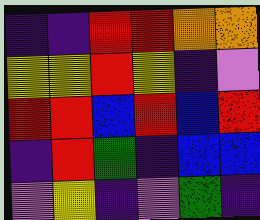[["indigo", "indigo", "red", "red", "orange", "orange"], ["yellow", "yellow", "red", "yellow", "indigo", "violet"], ["red", "red", "blue", "red", "blue", "red"], ["indigo", "red", "green", "indigo", "blue", "blue"], ["violet", "yellow", "indigo", "violet", "green", "indigo"]]